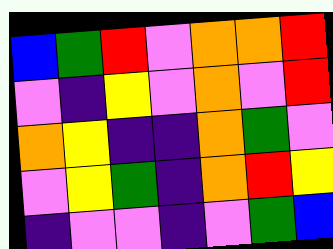[["blue", "green", "red", "violet", "orange", "orange", "red"], ["violet", "indigo", "yellow", "violet", "orange", "violet", "red"], ["orange", "yellow", "indigo", "indigo", "orange", "green", "violet"], ["violet", "yellow", "green", "indigo", "orange", "red", "yellow"], ["indigo", "violet", "violet", "indigo", "violet", "green", "blue"]]